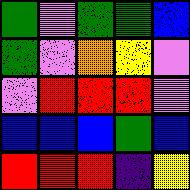[["green", "violet", "green", "green", "blue"], ["green", "violet", "orange", "yellow", "violet"], ["violet", "red", "red", "red", "violet"], ["blue", "blue", "blue", "green", "blue"], ["red", "red", "red", "indigo", "yellow"]]